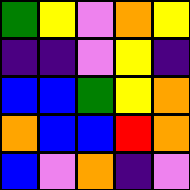[["green", "yellow", "violet", "orange", "yellow"], ["indigo", "indigo", "violet", "yellow", "indigo"], ["blue", "blue", "green", "yellow", "orange"], ["orange", "blue", "blue", "red", "orange"], ["blue", "violet", "orange", "indigo", "violet"]]